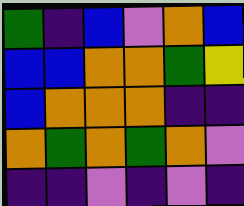[["green", "indigo", "blue", "violet", "orange", "blue"], ["blue", "blue", "orange", "orange", "green", "yellow"], ["blue", "orange", "orange", "orange", "indigo", "indigo"], ["orange", "green", "orange", "green", "orange", "violet"], ["indigo", "indigo", "violet", "indigo", "violet", "indigo"]]